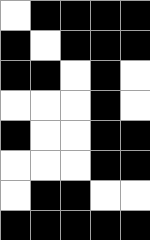[["white", "black", "black", "black", "black"], ["black", "white", "black", "black", "black"], ["black", "black", "white", "black", "white"], ["white", "white", "white", "black", "white"], ["black", "white", "white", "black", "black"], ["white", "white", "white", "black", "black"], ["white", "black", "black", "white", "white"], ["black", "black", "black", "black", "black"]]